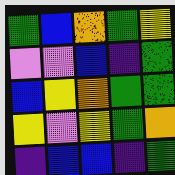[["green", "blue", "orange", "green", "yellow"], ["violet", "violet", "blue", "indigo", "green"], ["blue", "yellow", "orange", "green", "green"], ["yellow", "violet", "yellow", "green", "orange"], ["indigo", "blue", "blue", "indigo", "green"]]